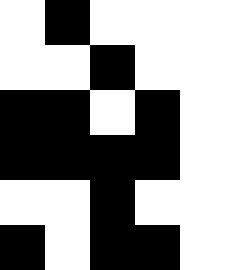[["white", "black", "white", "white", "white"], ["white", "white", "black", "white", "white"], ["black", "black", "white", "black", "white"], ["black", "black", "black", "black", "white"], ["white", "white", "black", "white", "white"], ["black", "white", "black", "black", "white"]]